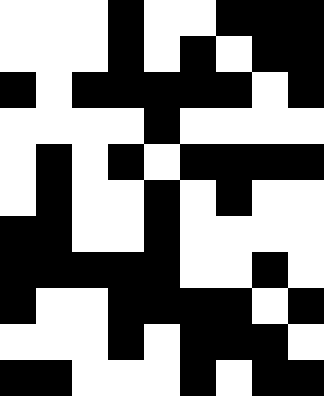[["white", "white", "white", "black", "white", "white", "black", "black", "black"], ["white", "white", "white", "black", "white", "black", "white", "black", "black"], ["black", "white", "black", "black", "black", "black", "black", "white", "black"], ["white", "white", "white", "white", "black", "white", "white", "white", "white"], ["white", "black", "white", "black", "white", "black", "black", "black", "black"], ["white", "black", "white", "white", "black", "white", "black", "white", "white"], ["black", "black", "white", "white", "black", "white", "white", "white", "white"], ["black", "black", "black", "black", "black", "white", "white", "black", "white"], ["black", "white", "white", "black", "black", "black", "black", "white", "black"], ["white", "white", "white", "black", "white", "black", "black", "black", "white"], ["black", "black", "white", "white", "white", "black", "white", "black", "black"]]